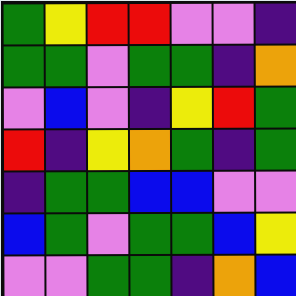[["green", "yellow", "red", "red", "violet", "violet", "indigo"], ["green", "green", "violet", "green", "green", "indigo", "orange"], ["violet", "blue", "violet", "indigo", "yellow", "red", "green"], ["red", "indigo", "yellow", "orange", "green", "indigo", "green"], ["indigo", "green", "green", "blue", "blue", "violet", "violet"], ["blue", "green", "violet", "green", "green", "blue", "yellow"], ["violet", "violet", "green", "green", "indigo", "orange", "blue"]]